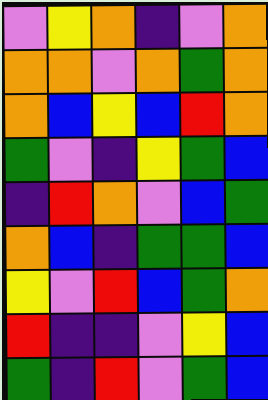[["violet", "yellow", "orange", "indigo", "violet", "orange"], ["orange", "orange", "violet", "orange", "green", "orange"], ["orange", "blue", "yellow", "blue", "red", "orange"], ["green", "violet", "indigo", "yellow", "green", "blue"], ["indigo", "red", "orange", "violet", "blue", "green"], ["orange", "blue", "indigo", "green", "green", "blue"], ["yellow", "violet", "red", "blue", "green", "orange"], ["red", "indigo", "indigo", "violet", "yellow", "blue"], ["green", "indigo", "red", "violet", "green", "blue"]]